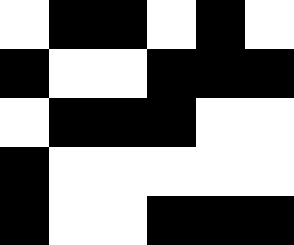[["white", "black", "black", "white", "black", "white"], ["black", "white", "white", "black", "black", "black"], ["white", "black", "black", "black", "white", "white"], ["black", "white", "white", "white", "white", "white"], ["black", "white", "white", "black", "black", "black"]]